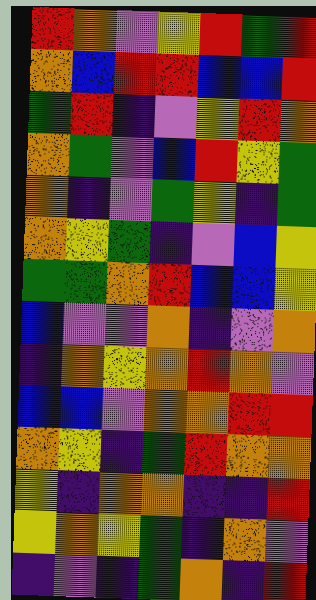[["red", "orange", "violet", "yellow", "red", "green", "red"], ["orange", "blue", "red", "red", "blue", "blue", "red"], ["green", "red", "indigo", "violet", "yellow", "red", "orange"], ["orange", "green", "violet", "blue", "red", "yellow", "green"], ["orange", "indigo", "violet", "green", "yellow", "indigo", "green"], ["orange", "yellow", "green", "indigo", "violet", "blue", "yellow"], ["green", "green", "orange", "red", "blue", "blue", "yellow"], ["blue", "violet", "violet", "orange", "indigo", "violet", "orange"], ["indigo", "orange", "yellow", "orange", "red", "orange", "violet"], ["blue", "blue", "violet", "orange", "orange", "red", "red"], ["orange", "yellow", "indigo", "green", "red", "orange", "orange"], ["yellow", "indigo", "orange", "orange", "indigo", "indigo", "red"], ["yellow", "orange", "yellow", "green", "indigo", "orange", "violet"], ["indigo", "violet", "indigo", "green", "orange", "indigo", "red"]]